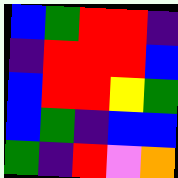[["blue", "green", "red", "red", "indigo"], ["indigo", "red", "red", "red", "blue"], ["blue", "red", "red", "yellow", "green"], ["blue", "green", "indigo", "blue", "blue"], ["green", "indigo", "red", "violet", "orange"]]